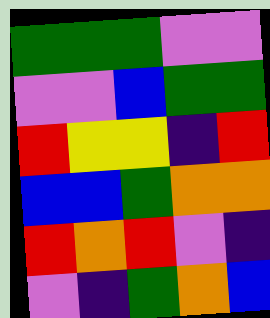[["green", "green", "green", "violet", "violet"], ["violet", "violet", "blue", "green", "green"], ["red", "yellow", "yellow", "indigo", "red"], ["blue", "blue", "green", "orange", "orange"], ["red", "orange", "red", "violet", "indigo"], ["violet", "indigo", "green", "orange", "blue"]]